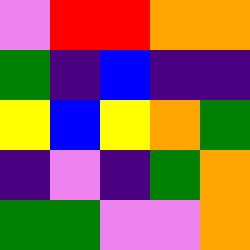[["violet", "red", "red", "orange", "orange"], ["green", "indigo", "blue", "indigo", "indigo"], ["yellow", "blue", "yellow", "orange", "green"], ["indigo", "violet", "indigo", "green", "orange"], ["green", "green", "violet", "violet", "orange"]]